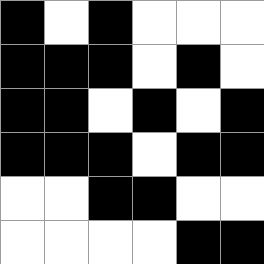[["black", "white", "black", "white", "white", "white"], ["black", "black", "black", "white", "black", "white"], ["black", "black", "white", "black", "white", "black"], ["black", "black", "black", "white", "black", "black"], ["white", "white", "black", "black", "white", "white"], ["white", "white", "white", "white", "black", "black"]]